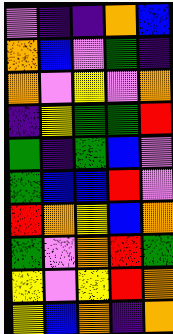[["violet", "indigo", "indigo", "orange", "blue"], ["orange", "blue", "violet", "green", "indigo"], ["orange", "violet", "yellow", "violet", "orange"], ["indigo", "yellow", "green", "green", "red"], ["green", "indigo", "green", "blue", "violet"], ["green", "blue", "blue", "red", "violet"], ["red", "orange", "yellow", "blue", "orange"], ["green", "violet", "orange", "red", "green"], ["yellow", "violet", "yellow", "red", "orange"], ["yellow", "blue", "orange", "indigo", "orange"]]